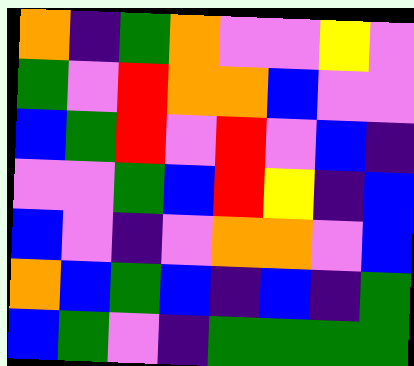[["orange", "indigo", "green", "orange", "violet", "violet", "yellow", "violet"], ["green", "violet", "red", "orange", "orange", "blue", "violet", "violet"], ["blue", "green", "red", "violet", "red", "violet", "blue", "indigo"], ["violet", "violet", "green", "blue", "red", "yellow", "indigo", "blue"], ["blue", "violet", "indigo", "violet", "orange", "orange", "violet", "blue"], ["orange", "blue", "green", "blue", "indigo", "blue", "indigo", "green"], ["blue", "green", "violet", "indigo", "green", "green", "green", "green"]]